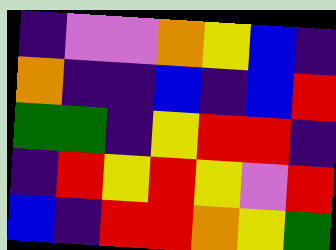[["indigo", "violet", "violet", "orange", "yellow", "blue", "indigo"], ["orange", "indigo", "indigo", "blue", "indigo", "blue", "red"], ["green", "green", "indigo", "yellow", "red", "red", "indigo"], ["indigo", "red", "yellow", "red", "yellow", "violet", "red"], ["blue", "indigo", "red", "red", "orange", "yellow", "green"]]